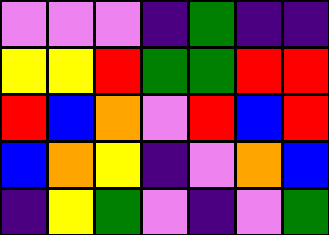[["violet", "violet", "violet", "indigo", "green", "indigo", "indigo"], ["yellow", "yellow", "red", "green", "green", "red", "red"], ["red", "blue", "orange", "violet", "red", "blue", "red"], ["blue", "orange", "yellow", "indigo", "violet", "orange", "blue"], ["indigo", "yellow", "green", "violet", "indigo", "violet", "green"]]